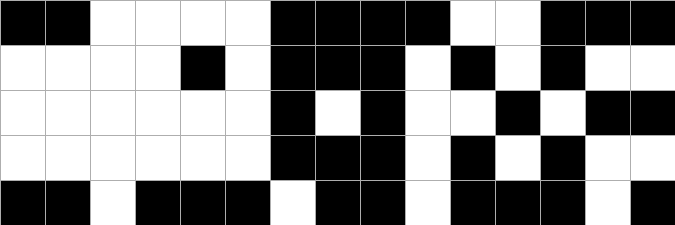[["black", "black", "white", "white", "white", "white", "black", "black", "black", "black", "white", "white", "black", "black", "black"], ["white", "white", "white", "white", "black", "white", "black", "black", "black", "white", "black", "white", "black", "white", "white"], ["white", "white", "white", "white", "white", "white", "black", "white", "black", "white", "white", "black", "white", "black", "black"], ["white", "white", "white", "white", "white", "white", "black", "black", "black", "white", "black", "white", "black", "white", "white"], ["black", "black", "white", "black", "black", "black", "white", "black", "black", "white", "black", "black", "black", "white", "black"]]